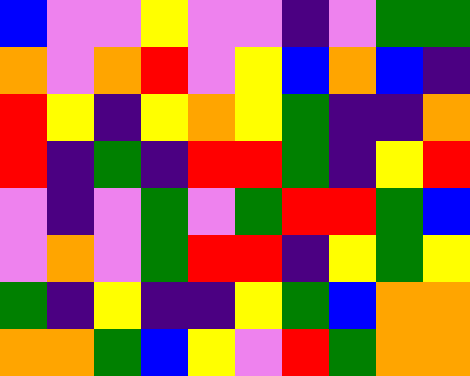[["blue", "violet", "violet", "yellow", "violet", "violet", "indigo", "violet", "green", "green"], ["orange", "violet", "orange", "red", "violet", "yellow", "blue", "orange", "blue", "indigo"], ["red", "yellow", "indigo", "yellow", "orange", "yellow", "green", "indigo", "indigo", "orange"], ["red", "indigo", "green", "indigo", "red", "red", "green", "indigo", "yellow", "red"], ["violet", "indigo", "violet", "green", "violet", "green", "red", "red", "green", "blue"], ["violet", "orange", "violet", "green", "red", "red", "indigo", "yellow", "green", "yellow"], ["green", "indigo", "yellow", "indigo", "indigo", "yellow", "green", "blue", "orange", "orange"], ["orange", "orange", "green", "blue", "yellow", "violet", "red", "green", "orange", "orange"]]